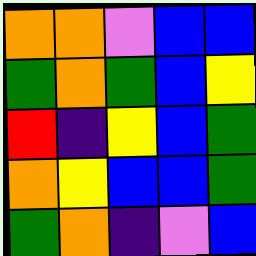[["orange", "orange", "violet", "blue", "blue"], ["green", "orange", "green", "blue", "yellow"], ["red", "indigo", "yellow", "blue", "green"], ["orange", "yellow", "blue", "blue", "green"], ["green", "orange", "indigo", "violet", "blue"]]